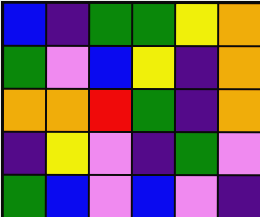[["blue", "indigo", "green", "green", "yellow", "orange"], ["green", "violet", "blue", "yellow", "indigo", "orange"], ["orange", "orange", "red", "green", "indigo", "orange"], ["indigo", "yellow", "violet", "indigo", "green", "violet"], ["green", "blue", "violet", "blue", "violet", "indigo"]]